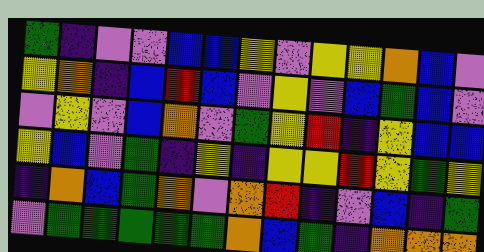[["green", "indigo", "violet", "violet", "blue", "blue", "yellow", "violet", "yellow", "yellow", "orange", "blue", "violet"], ["yellow", "orange", "indigo", "blue", "red", "blue", "violet", "yellow", "violet", "blue", "green", "blue", "violet"], ["violet", "yellow", "violet", "blue", "orange", "violet", "green", "yellow", "red", "indigo", "yellow", "blue", "blue"], ["yellow", "blue", "violet", "green", "indigo", "yellow", "indigo", "yellow", "yellow", "red", "yellow", "green", "yellow"], ["indigo", "orange", "blue", "green", "orange", "violet", "orange", "red", "indigo", "violet", "blue", "indigo", "green"], ["violet", "green", "green", "green", "green", "green", "orange", "blue", "green", "indigo", "orange", "orange", "orange"]]